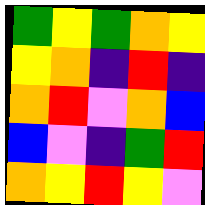[["green", "yellow", "green", "orange", "yellow"], ["yellow", "orange", "indigo", "red", "indigo"], ["orange", "red", "violet", "orange", "blue"], ["blue", "violet", "indigo", "green", "red"], ["orange", "yellow", "red", "yellow", "violet"]]